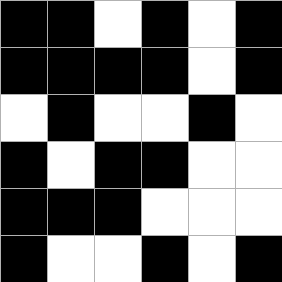[["black", "black", "white", "black", "white", "black"], ["black", "black", "black", "black", "white", "black"], ["white", "black", "white", "white", "black", "white"], ["black", "white", "black", "black", "white", "white"], ["black", "black", "black", "white", "white", "white"], ["black", "white", "white", "black", "white", "black"]]